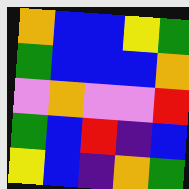[["orange", "blue", "blue", "yellow", "green"], ["green", "blue", "blue", "blue", "orange"], ["violet", "orange", "violet", "violet", "red"], ["green", "blue", "red", "indigo", "blue"], ["yellow", "blue", "indigo", "orange", "green"]]